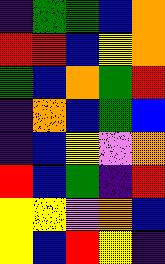[["indigo", "green", "green", "blue", "orange"], ["red", "red", "blue", "yellow", "orange"], ["green", "blue", "orange", "green", "red"], ["indigo", "orange", "blue", "green", "blue"], ["indigo", "blue", "yellow", "violet", "orange"], ["red", "blue", "green", "indigo", "red"], ["yellow", "yellow", "violet", "orange", "blue"], ["yellow", "blue", "red", "yellow", "indigo"]]